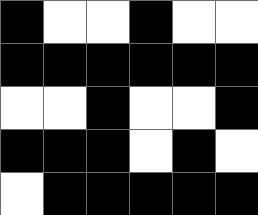[["black", "white", "white", "black", "white", "white"], ["black", "black", "black", "black", "black", "black"], ["white", "white", "black", "white", "white", "black"], ["black", "black", "black", "white", "black", "white"], ["white", "black", "black", "black", "black", "black"]]